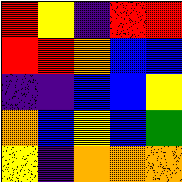[["red", "yellow", "indigo", "red", "red"], ["red", "red", "orange", "blue", "blue"], ["indigo", "indigo", "blue", "blue", "yellow"], ["orange", "blue", "yellow", "blue", "green"], ["yellow", "indigo", "orange", "orange", "orange"]]